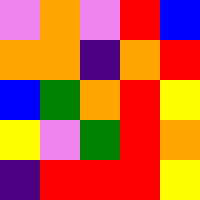[["violet", "orange", "violet", "red", "blue"], ["orange", "orange", "indigo", "orange", "red"], ["blue", "green", "orange", "red", "yellow"], ["yellow", "violet", "green", "red", "orange"], ["indigo", "red", "red", "red", "yellow"]]